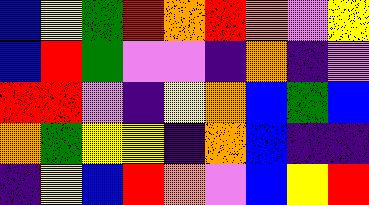[["blue", "yellow", "green", "red", "orange", "red", "orange", "violet", "yellow"], ["blue", "red", "green", "violet", "violet", "indigo", "orange", "indigo", "violet"], ["red", "red", "violet", "indigo", "yellow", "orange", "blue", "green", "blue"], ["orange", "green", "yellow", "yellow", "indigo", "orange", "blue", "indigo", "indigo"], ["indigo", "yellow", "blue", "red", "orange", "violet", "blue", "yellow", "red"]]